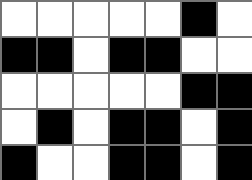[["white", "white", "white", "white", "white", "black", "white"], ["black", "black", "white", "black", "black", "white", "white"], ["white", "white", "white", "white", "white", "black", "black"], ["white", "black", "white", "black", "black", "white", "black"], ["black", "white", "white", "black", "black", "white", "black"]]